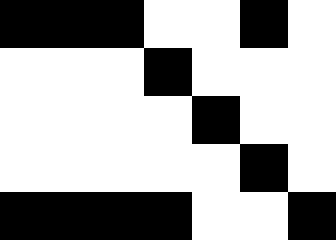[["black", "black", "black", "white", "white", "black", "white"], ["white", "white", "white", "black", "white", "white", "white"], ["white", "white", "white", "white", "black", "white", "white"], ["white", "white", "white", "white", "white", "black", "white"], ["black", "black", "black", "black", "white", "white", "black"]]